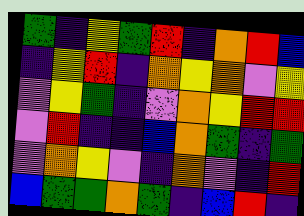[["green", "indigo", "yellow", "green", "red", "indigo", "orange", "red", "blue"], ["indigo", "yellow", "red", "indigo", "orange", "yellow", "orange", "violet", "yellow"], ["violet", "yellow", "green", "indigo", "violet", "orange", "yellow", "red", "red"], ["violet", "red", "indigo", "indigo", "blue", "orange", "green", "indigo", "green"], ["violet", "orange", "yellow", "violet", "indigo", "orange", "violet", "indigo", "red"], ["blue", "green", "green", "orange", "green", "indigo", "blue", "red", "indigo"]]